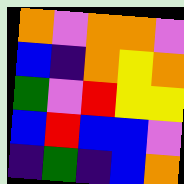[["orange", "violet", "orange", "orange", "violet"], ["blue", "indigo", "orange", "yellow", "orange"], ["green", "violet", "red", "yellow", "yellow"], ["blue", "red", "blue", "blue", "violet"], ["indigo", "green", "indigo", "blue", "orange"]]